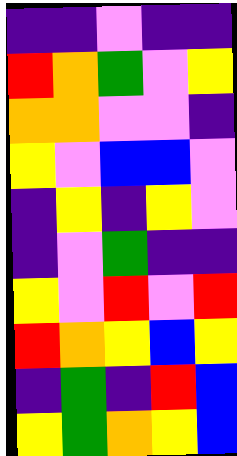[["indigo", "indigo", "violet", "indigo", "indigo"], ["red", "orange", "green", "violet", "yellow"], ["orange", "orange", "violet", "violet", "indigo"], ["yellow", "violet", "blue", "blue", "violet"], ["indigo", "yellow", "indigo", "yellow", "violet"], ["indigo", "violet", "green", "indigo", "indigo"], ["yellow", "violet", "red", "violet", "red"], ["red", "orange", "yellow", "blue", "yellow"], ["indigo", "green", "indigo", "red", "blue"], ["yellow", "green", "orange", "yellow", "blue"]]